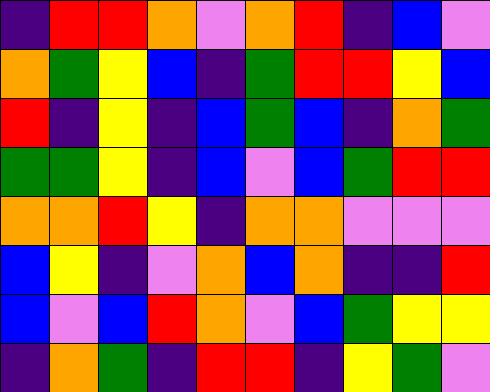[["indigo", "red", "red", "orange", "violet", "orange", "red", "indigo", "blue", "violet"], ["orange", "green", "yellow", "blue", "indigo", "green", "red", "red", "yellow", "blue"], ["red", "indigo", "yellow", "indigo", "blue", "green", "blue", "indigo", "orange", "green"], ["green", "green", "yellow", "indigo", "blue", "violet", "blue", "green", "red", "red"], ["orange", "orange", "red", "yellow", "indigo", "orange", "orange", "violet", "violet", "violet"], ["blue", "yellow", "indigo", "violet", "orange", "blue", "orange", "indigo", "indigo", "red"], ["blue", "violet", "blue", "red", "orange", "violet", "blue", "green", "yellow", "yellow"], ["indigo", "orange", "green", "indigo", "red", "red", "indigo", "yellow", "green", "violet"]]